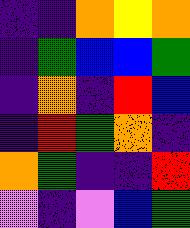[["indigo", "indigo", "orange", "yellow", "orange"], ["indigo", "green", "blue", "blue", "green"], ["indigo", "orange", "indigo", "red", "blue"], ["indigo", "red", "green", "orange", "indigo"], ["orange", "green", "indigo", "indigo", "red"], ["violet", "indigo", "violet", "blue", "green"]]